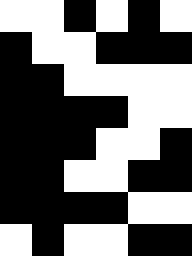[["white", "white", "black", "white", "black", "white"], ["black", "white", "white", "black", "black", "black"], ["black", "black", "white", "white", "white", "white"], ["black", "black", "black", "black", "white", "white"], ["black", "black", "black", "white", "white", "black"], ["black", "black", "white", "white", "black", "black"], ["black", "black", "black", "black", "white", "white"], ["white", "black", "white", "white", "black", "black"]]